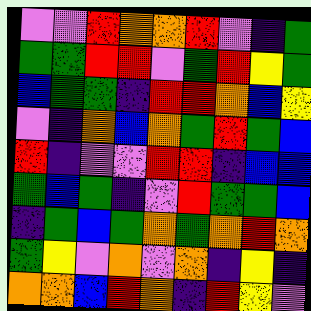[["violet", "violet", "red", "orange", "orange", "red", "violet", "indigo", "green"], ["green", "green", "red", "red", "violet", "green", "red", "yellow", "green"], ["blue", "green", "green", "indigo", "red", "red", "orange", "blue", "yellow"], ["violet", "indigo", "orange", "blue", "orange", "green", "red", "green", "blue"], ["red", "indigo", "violet", "violet", "red", "red", "indigo", "blue", "blue"], ["green", "blue", "green", "indigo", "violet", "red", "green", "green", "blue"], ["indigo", "green", "blue", "green", "orange", "green", "orange", "red", "orange"], ["green", "yellow", "violet", "orange", "violet", "orange", "indigo", "yellow", "indigo"], ["orange", "orange", "blue", "red", "orange", "indigo", "red", "yellow", "violet"]]